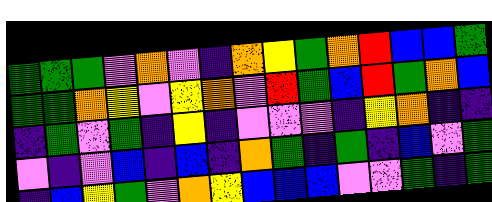[["green", "green", "green", "violet", "orange", "violet", "indigo", "orange", "yellow", "green", "orange", "red", "blue", "blue", "green"], ["green", "green", "orange", "yellow", "violet", "yellow", "orange", "violet", "red", "green", "blue", "red", "green", "orange", "blue"], ["indigo", "green", "violet", "green", "indigo", "yellow", "indigo", "violet", "violet", "violet", "indigo", "yellow", "orange", "indigo", "indigo"], ["violet", "indigo", "violet", "blue", "indigo", "blue", "indigo", "orange", "green", "indigo", "green", "indigo", "blue", "violet", "green"], ["indigo", "blue", "yellow", "green", "violet", "orange", "yellow", "blue", "blue", "blue", "violet", "violet", "green", "indigo", "green"]]